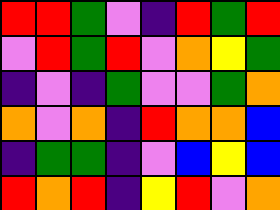[["red", "red", "green", "violet", "indigo", "red", "green", "red"], ["violet", "red", "green", "red", "violet", "orange", "yellow", "green"], ["indigo", "violet", "indigo", "green", "violet", "violet", "green", "orange"], ["orange", "violet", "orange", "indigo", "red", "orange", "orange", "blue"], ["indigo", "green", "green", "indigo", "violet", "blue", "yellow", "blue"], ["red", "orange", "red", "indigo", "yellow", "red", "violet", "orange"]]